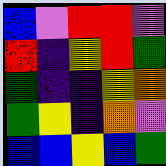[["blue", "violet", "red", "red", "violet"], ["red", "indigo", "yellow", "red", "green"], ["green", "indigo", "indigo", "yellow", "orange"], ["green", "yellow", "indigo", "orange", "violet"], ["blue", "blue", "yellow", "blue", "green"]]